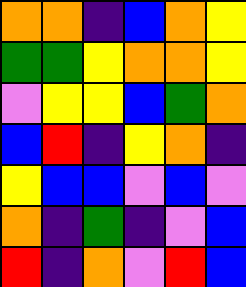[["orange", "orange", "indigo", "blue", "orange", "yellow"], ["green", "green", "yellow", "orange", "orange", "yellow"], ["violet", "yellow", "yellow", "blue", "green", "orange"], ["blue", "red", "indigo", "yellow", "orange", "indigo"], ["yellow", "blue", "blue", "violet", "blue", "violet"], ["orange", "indigo", "green", "indigo", "violet", "blue"], ["red", "indigo", "orange", "violet", "red", "blue"]]